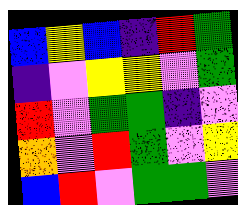[["blue", "yellow", "blue", "indigo", "red", "green"], ["indigo", "violet", "yellow", "yellow", "violet", "green"], ["red", "violet", "green", "green", "indigo", "violet"], ["orange", "violet", "red", "green", "violet", "yellow"], ["blue", "red", "violet", "green", "green", "violet"]]